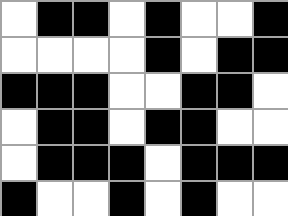[["white", "black", "black", "white", "black", "white", "white", "black"], ["white", "white", "white", "white", "black", "white", "black", "black"], ["black", "black", "black", "white", "white", "black", "black", "white"], ["white", "black", "black", "white", "black", "black", "white", "white"], ["white", "black", "black", "black", "white", "black", "black", "black"], ["black", "white", "white", "black", "white", "black", "white", "white"]]